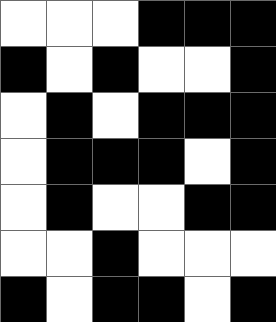[["white", "white", "white", "black", "black", "black"], ["black", "white", "black", "white", "white", "black"], ["white", "black", "white", "black", "black", "black"], ["white", "black", "black", "black", "white", "black"], ["white", "black", "white", "white", "black", "black"], ["white", "white", "black", "white", "white", "white"], ["black", "white", "black", "black", "white", "black"]]